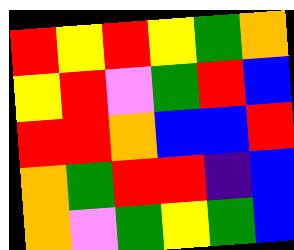[["red", "yellow", "red", "yellow", "green", "orange"], ["yellow", "red", "violet", "green", "red", "blue"], ["red", "red", "orange", "blue", "blue", "red"], ["orange", "green", "red", "red", "indigo", "blue"], ["orange", "violet", "green", "yellow", "green", "blue"]]